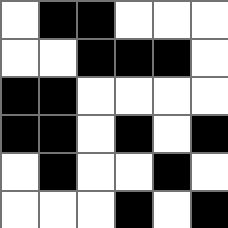[["white", "black", "black", "white", "white", "white"], ["white", "white", "black", "black", "black", "white"], ["black", "black", "white", "white", "white", "white"], ["black", "black", "white", "black", "white", "black"], ["white", "black", "white", "white", "black", "white"], ["white", "white", "white", "black", "white", "black"]]